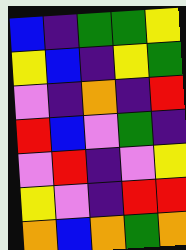[["blue", "indigo", "green", "green", "yellow"], ["yellow", "blue", "indigo", "yellow", "green"], ["violet", "indigo", "orange", "indigo", "red"], ["red", "blue", "violet", "green", "indigo"], ["violet", "red", "indigo", "violet", "yellow"], ["yellow", "violet", "indigo", "red", "red"], ["orange", "blue", "orange", "green", "orange"]]